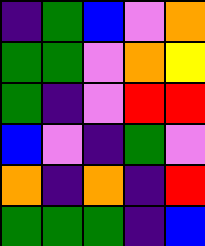[["indigo", "green", "blue", "violet", "orange"], ["green", "green", "violet", "orange", "yellow"], ["green", "indigo", "violet", "red", "red"], ["blue", "violet", "indigo", "green", "violet"], ["orange", "indigo", "orange", "indigo", "red"], ["green", "green", "green", "indigo", "blue"]]